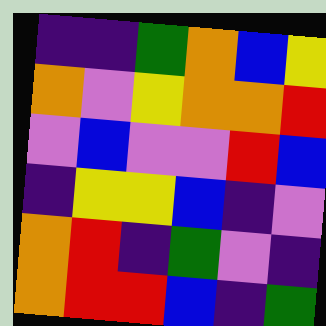[["indigo", "indigo", "green", "orange", "blue", "yellow"], ["orange", "violet", "yellow", "orange", "orange", "red"], ["violet", "blue", "violet", "violet", "red", "blue"], ["indigo", "yellow", "yellow", "blue", "indigo", "violet"], ["orange", "red", "indigo", "green", "violet", "indigo"], ["orange", "red", "red", "blue", "indigo", "green"]]